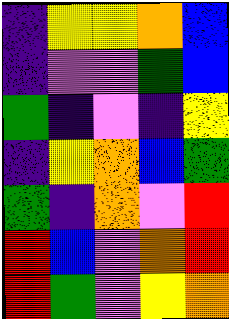[["indigo", "yellow", "yellow", "orange", "blue"], ["indigo", "violet", "violet", "green", "blue"], ["green", "indigo", "violet", "indigo", "yellow"], ["indigo", "yellow", "orange", "blue", "green"], ["green", "indigo", "orange", "violet", "red"], ["red", "blue", "violet", "orange", "red"], ["red", "green", "violet", "yellow", "orange"]]